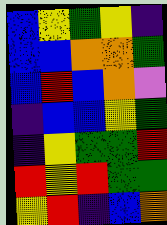[["blue", "yellow", "green", "yellow", "indigo"], ["blue", "blue", "orange", "orange", "green"], ["blue", "red", "blue", "orange", "violet"], ["indigo", "blue", "blue", "yellow", "green"], ["indigo", "yellow", "green", "green", "red"], ["red", "yellow", "red", "green", "green"], ["yellow", "red", "indigo", "blue", "orange"]]